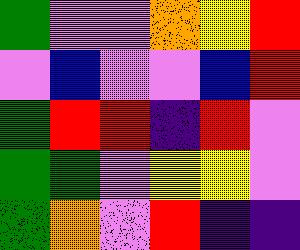[["green", "violet", "violet", "orange", "yellow", "red"], ["violet", "blue", "violet", "violet", "blue", "red"], ["green", "red", "red", "indigo", "red", "violet"], ["green", "green", "violet", "yellow", "yellow", "violet"], ["green", "orange", "violet", "red", "indigo", "indigo"]]